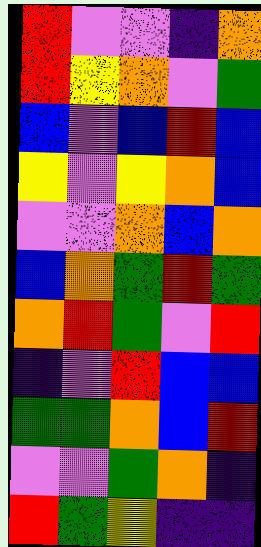[["red", "violet", "violet", "indigo", "orange"], ["red", "yellow", "orange", "violet", "green"], ["blue", "violet", "blue", "red", "blue"], ["yellow", "violet", "yellow", "orange", "blue"], ["violet", "violet", "orange", "blue", "orange"], ["blue", "orange", "green", "red", "green"], ["orange", "red", "green", "violet", "red"], ["indigo", "violet", "red", "blue", "blue"], ["green", "green", "orange", "blue", "red"], ["violet", "violet", "green", "orange", "indigo"], ["red", "green", "yellow", "indigo", "indigo"]]